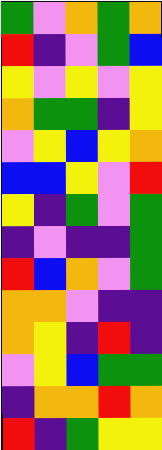[["green", "violet", "orange", "green", "orange"], ["red", "indigo", "violet", "green", "blue"], ["yellow", "violet", "yellow", "violet", "yellow"], ["orange", "green", "green", "indigo", "yellow"], ["violet", "yellow", "blue", "yellow", "orange"], ["blue", "blue", "yellow", "violet", "red"], ["yellow", "indigo", "green", "violet", "green"], ["indigo", "violet", "indigo", "indigo", "green"], ["red", "blue", "orange", "violet", "green"], ["orange", "orange", "violet", "indigo", "indigo"], ["orange", "yellow", "indigo", "red", "indigo"], ["violet", "yellow", "blue", "green", "green"], ["indigo", "orange", "orange", "red", "orange"], ["red", "indigo", "green", "yellow", "yellow"]]